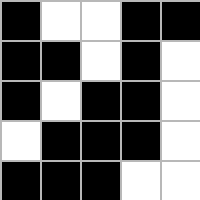[["black", "white", "white", "black", "black"], ["black", "black", "white", "black", "white"], ["black", "white", "black", "black", "white"], ["white", "black", "black", "black", "white"], ["black", "black", "black", "white", "white"]]